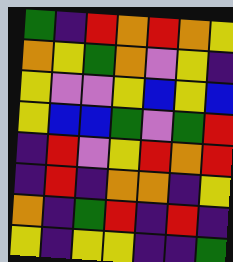[["green", "indigo", "red", "orange", "red", "orange", "yellow"], ["orange", "yellow", "green", "orange", "violet", "yellow", "indigo"], ["yellow", "violet", "violet", "yellow", "blue", "yellow", "blue"], ["yellow", "blue", "blue", "green", "violet", "green", "red"], ["indigo", "red", "violet", "yellow", "red", "orange", "red"], ["indigo", "red", "indigo", "orange", "orange", "indigo", "yellow"], ["orange", "indigo", "green", "red", "indigo", "red", "indigo"], ["yellow", "indigo", "yellow", "yellow", "indigo", "indigo", "green"]]